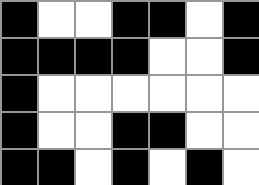[["black", "white", "white", "black", "black", "white", "black"], ["black", "black", "black", "black", "white", "white", "black"], ["black", "white", "white", "white", "white", "white", "white"], ["black", "white", "white", "black", "black", "white", "white"], ["black", "black", "white", "black", "white", "black", "white"]]